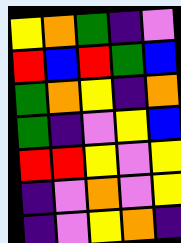[["yellow", "orange", "green", "indigo", "violet"], ["red", "blue", "red", "green", "blue"], ["green", "orange", "yellow", "indigo", "orange"], ["green", "indigo", "violet", "yellow", "blue"], ["red", "red", "yellow", "violet", "yellow"], ["indigo", "violet", "orange", "violet", "yellow"], ["indigo", "violet", "yellow", "orange", "indigo"]]